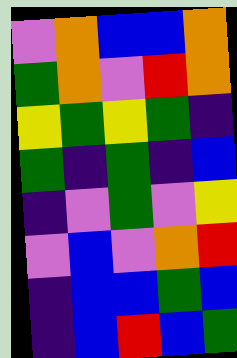[["violet", "orange", "blue", "blue", "orange"], ["green", "orange", "violet", "red", "orange"], ["yellow", "green", "yellow", "green", "indigo"], ["green", "indigo", "green", "indigo", "blue"], ["indigo", "violet", "green", "violet", "yellow"], ["violet", "blue", "violet", "orange", "red"], ["indigo", "blue", "blue", "green", "blue"], ["indigo", "blue", "red", "blue", "green"]]